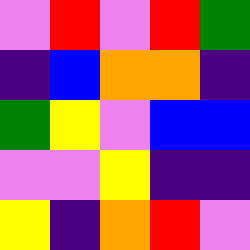[["violet", "red", "violet", "red", "green"], ["indigo", "blue", "orange", "orange", "indigo"], ["green", "yellow", "violet", "blue", "blue"], ["violet", "violet", "yellow", "indigo", "indigo"], ["yellow", "indigo", "orange", "red", "violet"]]